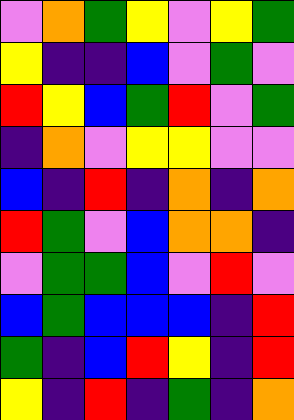[["violet", "orange", "green", "yellow", "violet", "yellow", "green"], ["yellow", "indigo", "indigo", "blue", "violet", "green", "violet"], ["red", "yellow", "blue", "green", "red", "violet", "green"], ["indigo", "orange", "violet", "yellow", "yellow", "violet", "violet"], ["blue", "indigo", "red", "indigo", "orange", "indigo", "orange"], ["red", "green", "violet", "blue", "orange", "orange", "indigo"], ["violet", "green", "green", "blue", "violet", "red", "violet"], ["blue", "green", "blue", "blue", "blue", "indigo", "red"], ["green", "indigo", "blue", "red", "yellow", "indigo", "red"], ["yellow", "indigo", "red", "indigo", "green", "indigo", "orange"]]